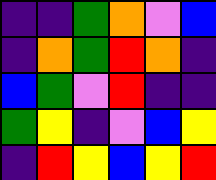[["indigo", "indigo", "green", "orange", "violet", "blue"], ["indigo", "orange", "green", "red", "orange", "indigo"], ["blue", "green", "violet", "red", "indigo", "indigo"], ["green", "yellow", "indigo", "violet", "blue", "yellow"], ["indigo", "red", "yellow", "blue", "yellow", "red"]]